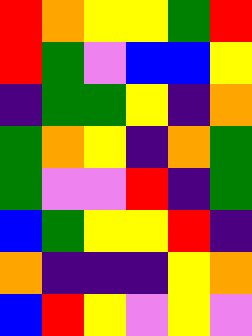[["red", "orange", "yellow", "yellow", "green", "red"], ["red", "green", "violet", "blue", "blue", "yellow"], ["indigo", "green", "green", "yellow", "indigo", "orange"], ["green", "orange", "yellow", "indigo", "orange", "green"], ["green", "violet", "violet", "red", "indigo", "green"], ["blue", "green", "yellow", "yellow", "red", "indigo"], ["orange", "indigo", "indigo", "indigo", "yellow", "orange"], ["blue", "red", "yellow", "violet", "yellow", "violet"]]